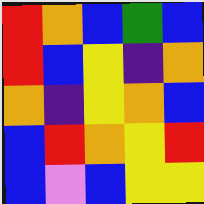[["red", "orange", "blue", "green", "blue"], ["red", "blue", "yellow", "indigo", "orange"], ["orange", "indigo", "yellow", "orange", "blue"], ["blue", "red", "orange", "yellow", "red"], ["blue", "violet", "blue", "yellow", "yellow"]]